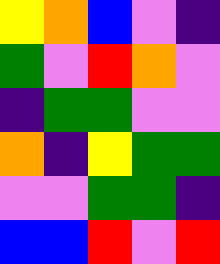[["yellow", "orange", "blue", "violet", "indigo"], ["green", "violet", "red", "orange", "violet"], ["indigo", "green", "green", "violet", "violet"], ["orange", "indigo", "yellow", "green", "green"], ["violet", "violet", "green", "green", "indigo"], ["blue", "blue", "red", "violet", "red"]]